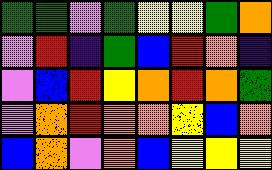[["green", "green", "violet", "green", "yellow", "yellow", "green", "orange"], ["violet", "red", "indigo", "green", "blue", "red", "orange", "indigo"], ["violet", "blue", "red", "yellow", "orange", "red", "orange", "green"], ["violet", "orange", "red", "orange", "orange", "yellow", "blue", "orange"], ["blue", "orange", "violet", "orange", "blue", "yellow", "yellow", "yellow"]]